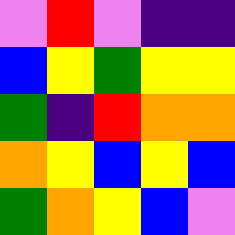[["violet", "red", "violet", "indigo", "indigo"], ["blue", "yellow", "green", "yellow", "yellow"], ["green", "indigo", "red", "orange", "orange"], ["orange", "yellow", "blue", "yellow", "blue"], ["green", "orange", "yellow", "blue", "violet"]]